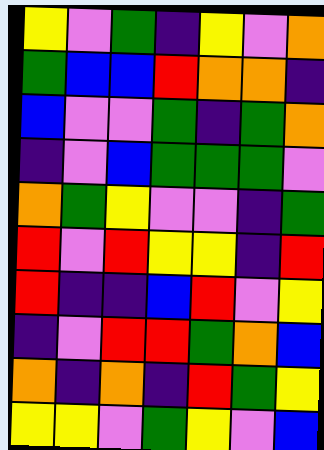[["yellow", "violet", "green", "indigo", "yellow", "violet", "orange"], ["green", "blue", "blue", "red", "orange", "orange", "indigo"], ["blue", "violet", "violet", "green", "indigo", "green", "orange"], ["indigo", "violet", "blue", "green", "green", "green", "violet"], ["orange", "green", "yellow", "violet", "violet", "indigo", "green"], ["red", "violet", "red", "yellow", "yellow", "indigo", "red"], ["red", "indigo", "indigo", "blue", "red", "violet", "yellow"], ["indigo", "violet", "red", "red", "green", "orange", "blue"], ["orange", "indigo", "orange", "indigo", "red", "green", "yellow"], ["yellow", "yellow", "violet", "green", "yellow", "violet", "blue"]]